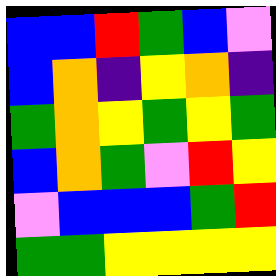[["blue", "blue", "red", "green", "blue", "violet"], ["blue", "orange", "indigo", "yellow", "orange", "indigo"], ["green", "orange", "yellow", "green", "yellow", "green"], ["blue", "orange", "green", "violet", "red", "yellow"], ["violet", "blue", "blue", "blue", "green", "red"], ["green", "green", "yellow", "yellow", "yellow", "yellow"]]